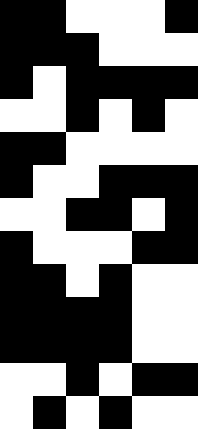[["black", "black", "white", "white", "white", "black"], ["black", "black", "black", "white", "white", "white"], ["black", "white", "black", "black", "black", "black"], ["white", "white", "black", "white", "black", "white"], ["black", "black", "white", "white", "white", "white"], ["black", "white", "white", "black", "black", "black"], ["white", "white", "black", "black", "white", "black"], ["black", "white", "white", "white", "black", "black"], ["black", "black", "white", "black", "white", "white"], ["black", "black", "black", "black", "white", "white"], ["black", "black", "black", "black", "white", "white"], ["white", "white", "black", "white", "black", "black"], ["white", "black", "white", "black", "white", "white"]]